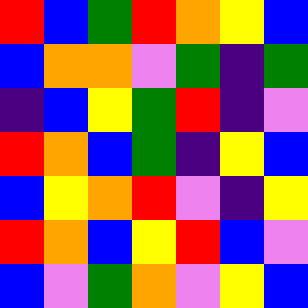[["red", "blue", "green", "red", "orange", "yellow", "blue"], ["blue", "orange", "orange", "violet", "green", "indigo", "green"], ["indigo", "blue", "yellow", "green", "red", "indigo", "violet"], ["red", "orange", "blue", "green", "indigo", "yellow", "blue"], ["blue", "yellow", "orange", "red", "violet", "indigo", "yellow"], ["red", "orange", "blue", "yellow", "red", "blue", "violet"], ["blue", "violet", "green", "orange", "violet", "yellow", "blue"]]